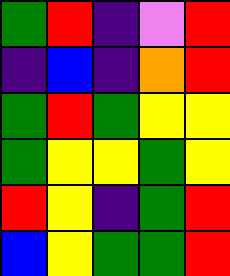[["green", "red", "indigo", "violet", "red"], ["indigo", "blue", "indigo", "orange", "red"], ["green", "red", "green", "yellow", "yellow"], ["green", "yellow", "yellow", "green", "yellow"], ["red", "yellow", "indigo", "green", "red"], ["blue", "yellow", "green", "green", "red"]]